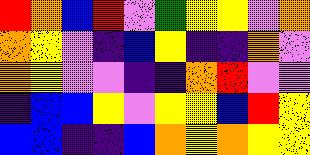[["red", "orange", "blue", "red", "violet", "green", "yellow", "yellow", "violet", "orange"], ["orange", "yellow", "violet", "indigo", "blue", "yellow", "indigo", "indigo", "orange", "violet"], ["orange", "yellow", "violet", "violet", "indigo", "indigo", "orange", "red", "violet", "violet"], ["indigo", "blue", "blue", "yellow", "violet", "yellow", "yellow", "blue", "red", "yellow"], ["blue", "blue", "indigo", "indigo", "blue", "orange", "yellow", "orange", "yellow", "yellow"]]